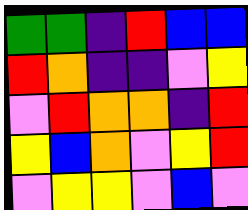[["green", "green", "indigo", "red", "blue", "blue"], ["red", "orange", "indigo", "indigo", "violet", "yellow"], ["violet", "red", "orange", "orange", "indigo", "red"], ["yellow", "blue", "orange", "violet", "yellow", "red"], ["violet", "yellow", "yellow", "violet", "blue", "violet"]]